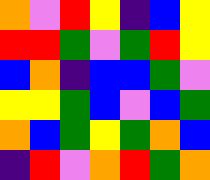[["orange", "violet", "red", "yellow", "indigo", "blue", "yellow"], ["red", "red", "green", "violet", "green", "red", "yellow"], ["blue", "orange", "indigo", "blue", "blue", "green", "violet"], ["yellow", "yellow", "green", "blue", "violet", "blue", "green"], ["orange", "blue", "green", "yellow", "green", "orange", "blue"], ["indigo", "red", "violet", "orange", "red", "green", "orange"]]